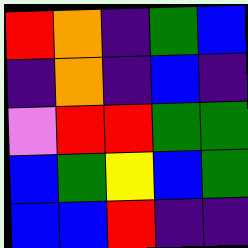[["red", "orange", "indigo", "green", "blue"], ["indigo", "orange", "indigo", "blue", "indigo"], ["violet", "red", "red", "green", "green"], ["blue", "green", "yellow", "blue", "green"], ["blue", "blue", "red", "indigo", "indigo"]]